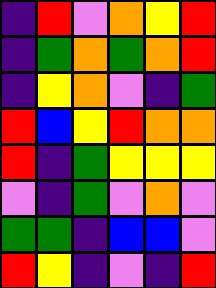[["indigo", "red", "violet", "orange", "yellow", "red"], ["indigo", "green", "orange", "green", "orange", "red"], ["indigo", "yellow", "orange", "violet", "indigo", "green"], ["red", "blue", "yellow", "red", "orange", "orange"], ["red", "indigo", "green", "yellow", "yellow", "yellow"], ["violet", "indigo", "green", "violet", "orange", "violet"], ["green", "green", "indigo", "blue", "blue", "violet"], ["red", "yellow", "indigo", "violet", "indigo", "red"]]